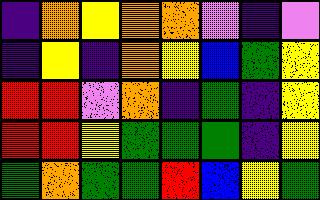[["indigo", "orange", "yellow", "orange", "orange", "violet", "indigo", "violet"], ["indigo", "yellow", "indigo", "orange", "yellow", "blue", "green", "yellow"], ["red", "red", "violet", "orange", "indigo", "green", "indigo", "yellow"], ["red", "red", "yellow", "green", "green", "green", "indigo", "yellow"], ["green", "orange", "green", "green", "red", "blue", "yellow", "green"]]